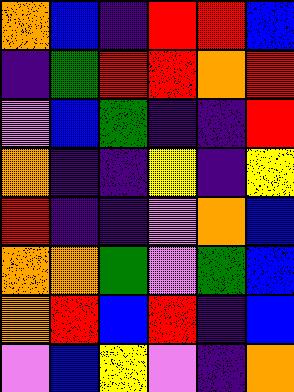[["orange", "blue", "indigo", "red", "red", "blue"], ["indigo", "green", "red", "red", "orange", "red"], ["violet", "blue", "green", "indigo", "indigo", "red"], ["orange", "indigo", "indigo", "yellow", "indigo", "yellow"], ["red", "indigo", "indigo", "violet", "orange", "blue"], ["orange", "orange", "green", "violet", "green", "blue"], ["orange", "red", "blue", "red", "indigo", "blue"], ["violet", "blue", "yellow", "violet", "indigo", "orange"]]